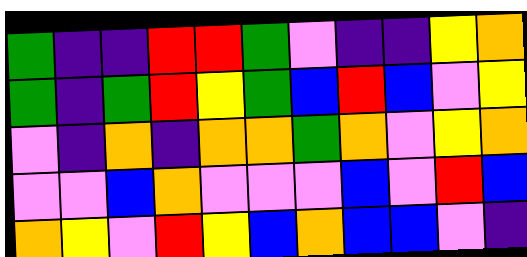[["green", "indigo", "indigo", "red", "red", "green", "violet", "indigo", "indigo", "yellow", "orange"], ["green", "indigo", "green", "red", "yellow", "green", "blue", "red", "blue", "violet", "yellow"], ["violet", "indigo", "orange", "indigo", "orange", "orange", "green", "orange", "violet", "yellow", "orange"], ["violet", "violet", "blue", "orange", "violet", "violet", "violet", "blue", "violet", "red", "blue"], ["orange", "yellow", "violet", "red", "yellow", "blue", "orange", "blue", "blue", "violet", "indigo"]]